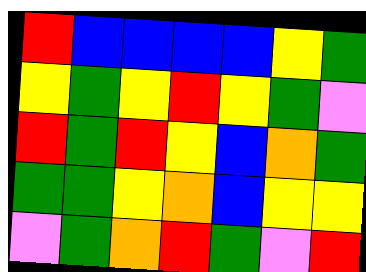[["red", "blue", "blue", "blue", "blue", "yellow", "green"], ["yellow", "green", "yellow", "red", "yellow", "green", "violet"], ["red", "green", "red", "yellow", "blue", "orange", "green"], ["green", "green", "yellow", "orange", "blue", "yellow", "yellow"], ["violet", "green", "orange", "red", "green", "violet", "red"]]